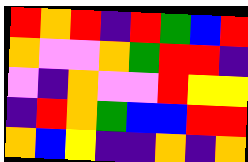[["red", "orange", "red", "indigo", "red", "green", "blue", "red"], ["orange", "violet", "violet", "orange", "green", "red", "red", "indigo"], ["violet", "indigo", "orange", "violet", "violet", "red", "yellow", "yellow"], ["indigo", "red", "orange", "green", "blue", "blue", "red", "red"], ["orange", "blue", "yellow", "indigo", "indigo", "orange", "indigo", "orange"]]